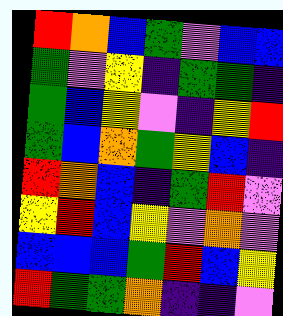[["red", "orange", "blue", "green", "violet", "blue", "blue"], ["green", "violet", "yellow", "indigo", "green", "green", "indigo"], ["green", "blue", "yellow", "violet", "indigo", "yellow", "red"], ["green", "blue", "orange", "green", "yellow", "blue", "indigo"], ["red", "orange", "blue", "indigo", "green", "red", "violet"], ["yellow", "red", "blue", "yellow", "violet", "orange", "violet"], ["blue", "blue", "blue", "green", "red", "blue", "yellow"], ["red", "green", "green", "orange", "indigo", "indigo", "violet"]]